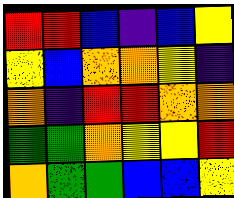[["red", "red", "blue", "indigo", "blue", "yellow"], ["yellow", "blue", "orange", "orange", "yellow", "indigo"], ["orange", "indigo", "red", "red", "orange", "orange"], ["green", "green", "orange", "yellow", "yellow", "red"], ["orange", "green", "green", "blue", "blue", "yellow"]]